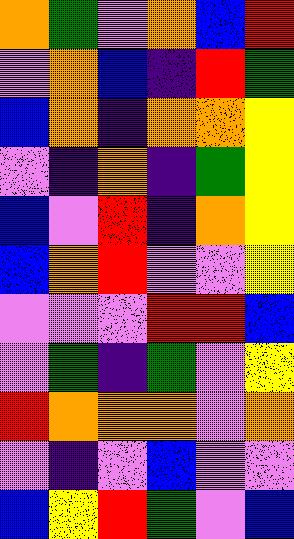[["orange", "green", "violet", "orange", "blue", "red"], ["violet", "orange", "blue", "indigo", "red", "green"], ["blue", "orange", "indigo", "orange", "orange", "yellow"], ["violet", "indigo", "orange", "indigo", "green", "yellow"], ["blue", "violet", "red", "indigo", "orange", "yellow"], ["blue", "orange", "red", "violet", "violet", "yellow"], ["violet", "violet", "violet", "red", "red", "blue"], ["violet", "green", "indigo", "green", "violet", "yellow"], ["red", "orange", "orange", "orange", "violet", "orange"], ["violet", "indigo", "violet", "blue", "violet", "violet"], ["blue", "yellow", "red", "green", "violet", "blue"]]